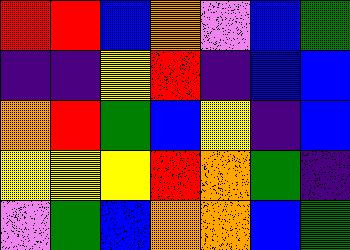[["red", "red", "blue", "orange", "violet", "blue", "green"], ["indigo", "indigo", "yellow", "red", "indigo", "blue", "blue"], ["orange", "red", "green", "blue", "yellow", "indigo", "blue"], ["yellow", "yellow", "yellow", "red", "orange", "green", "indigo"], ["violet", "green", "blue", "orange", "orange", "blue", "green"]]